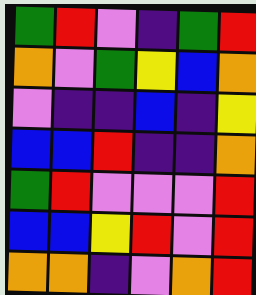[["green", "red", "violet", "indigo", "green", "red"], ["orange", "violet", "green", "yellow", "blue", "orange"], ["violet", "indigo", "indigo", "blue", "indigo", "yellow"], ["blue", "blue", "red", "indigo", "indigo", "orange"], ["green", "red", "violet", "violet", "violet", "red"], ["blue", "blue", "yellow", "red", "violet", "red"], ["orange", "orange", "indigo", "violet", "orange", "red"]]